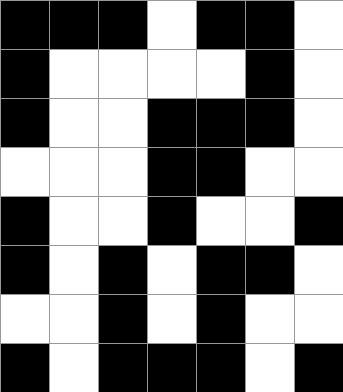[["black", "black", "black", "white", "black", "black", "white"], ["black", "white", "white", "white", "white", "black", "white"], ["black", "white", "white", "black", "black", "black", "white"], ["white", "white", "white", "black", "black", "white", "white"], ["black", "white", "white", "black", "white", "white", "black"], ["black", "white", "black", "white", "black", "black", "white"], ["white", "white", "black", "white", "black", "white", "white"], ["black", "white", "black", "black", "black", "white", "black"]]